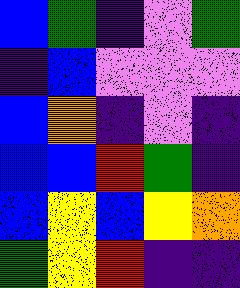[["blue", "green", "indigo", "violet", "green"], ["indigo", "blue", "violet", "violet", "violet"], ["blue", "orange", "indigo", "violet", "indigo"], ["blue", "blue", "red", "green", "indigo"], ["blue", "yellow", "blue", "yellow", "orange"], ["green", "yellow", "red", "indigo", "indigo"]]